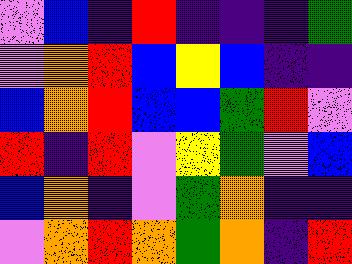[["violet", "blue", "indigo", "red", "indigo", "indigo", "indigo", "green"], ["violet", "orange", "red", "blue", "yellow", "blue", "indigo", "indigo"], ["blue", "orange", "red", "blue", "blue", "green", "red", "violet"], ["red", "indigo", "red", "violet", "yellow", "green", "violet", "blue"], ["blue", "orange", "indigo", "violet", "green", "orange", "indigo", "indigo"], ["violet", "orange", "red", "orange", "green", "orange", "indigo", "red"]]